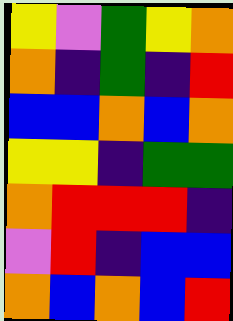[["yellow", "violet", "green", "yellow", "orange"], ["orange", "indigo", "green", "indigo", "red"], ["blue", "blue", "orange", "blue", "orange"], ["yellow", "yellow", "indigo", "green", "green"], ["orange", "red", "red", "red", "indigo"], ["violet", "red", "indigo", "blue", "blue"], ["orange", "blue", "orange", "blue", "red"]]